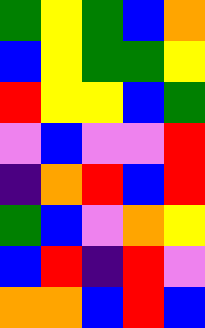[["green", "yellow", "green", "blue", "orange"], ["blue", "yellow", "green", "green", "yellow"], ["red", "yellow", "yellow", "blue", "green"], ["violet", "blue", "violet", "violet", "red"], ["indigo", "orange", "red", "blue", "red"], ["green", "blue", "violet", "orange", "yellow"], ["blue", "red", "indigo", "red", "violet"], ["orange", "orange", "blue", "red", "blue"]]